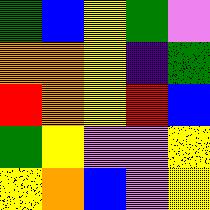[["green", "blue", "yellow", "green", "violet"], ["orange", "orange", "yellow", "indigo", "green"], ["red", "orange", "yellow", "red", "blue"], ["green", "yellow", "violet", "violet", "yellow"], ["yellow", "orange", "blue", "violet", "yellow"]]